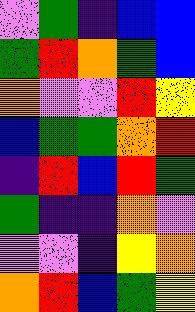[["violet", "green", "indigo", "blue", "blue"], ["green", "red", "orange", "green", "blue"], ["orange", "violet", "violet", "red", "yellow"], ["blue", "green", "green", "orange", "red"], ["indigo", "red", "blue", "red", "green"], ["green", "indigo", "indigo", "orange", "violet"], ["violet", "violet", "indigo", "yellow", "orange"], ["orange", "red", "blue", "green", "yellow"]]